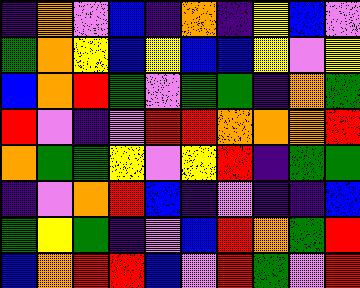[["indigo", "orange", "violet", "blue", "indigo", "orange", "indigo", "yellow", "blue", "violet"], ["green", "orange", "yellow", "blue", "yellow", "blue", "blue", "yellow", "violet", "yellow"], ["blue", "orange", "red", "green", "violet", "green", "green", "indigo", "orange", "green"], ["red", "violet", "indigo", "violet", "red", "red", "orange", "orange", "orange", "red"], ["orange", "green", "green", "yellow", "violet", "yellow", "red", "indigo", "green", "green"], ["indigo", "violet", "orange", "red", "blue", "indigo", "violet", "indigo", "indigo", "blue"], ["green", "yellow", "green", "indigo", "violet", "blue", "red", "orange", "green", "red"], ["blue", "orange", "red", "red", "blue", "violet", "red", "green", "violet", "red"]]